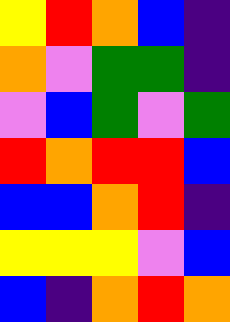[["yellow", "red", "orange", "blue", "indigo"], ["orange", "violet", "green", "green", "indigo"], ["violet", "blue", "green", "violet", "green"], ["red", "orange", "red", "red", "blue"], ["blue", "blue", "orange", "red", "indigo"], ["yellow", "yellow", "yellow", "violet", "blue"], ["blue", "indigo", "orange", "red", "orange"]]